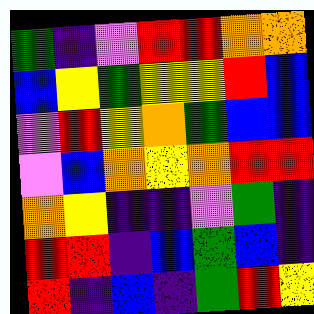[["green", "indigo", "violet", "red", "red", "orange", "orange"], ["blue", "yellow", "green", "yellow", "yellow", "red", "blue"], ["violet", "red", "yellow", "orange", "green", "blue", "blue"], ["violet", "blue", "orange", "yellow", "orange", "red", "red"], ["orange", "yellow", "indigo", "indigo", "violet", "green", "indigo"], ["red", "red", "indigo", "blue", "green", "blue", "indigo"], ["red", "indigo", "blue", "indigo", "green", "red", "yellow"]]